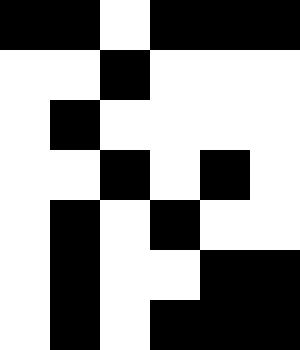[["black", "black", "white", "black", "black", "black"], ["white", "white", "black", "white", "white", "white"], ["white", "black", "white", "white", "white", "white"], ["white", "white", "black", "white", "black", "white"], ["white", "black", "white", "black", "white", "white"], ["white", "black", "white", "white", "black", "black"], ["white", "black", "white", "black", "black", "black"]]